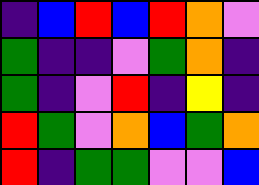[["indigo", "blue", "red", "blue", "red", "orange", "violet"], ["green", "indigo", "indigo", "violet", "green", "orange", "indigo"], ["green", "indigo", "violet", "red", "indigo", "yellow", "indigo"], ["red", "green", "violet", "orange", "blue", "green", "orange"], ["red", "indigo", "green", "green", "violet", "violet", "blue"]]